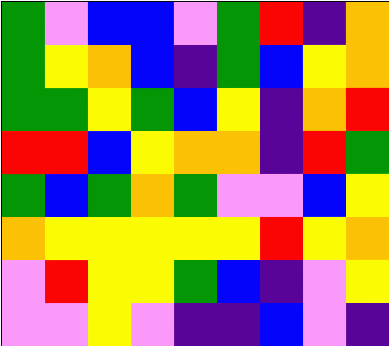[["green", "violet", "blue", "blue", "violet", "green", "red", "indigo", "orange"], ["green", "yellow", "orange", "blue", "indigo", "green", "blue", "yellow", "orange"], ["green", "green", "yellow", "green", "blue", "yellow", "indigo", "orange", "red"], ["red", "red", "blue", "yellow", "orange", "orange", "indigo", "red", "green"], ["green", "blue", "green", "orange", "green", "violet", "violet", "blue", "yellow"], ["orange", "yellow", "yellow", "yellow", "yellow", "yellow", "red", "yellow", "orange"], ["violet", "red", "yellow", "yellow", "green", "blue", "indigo", "violet", "yellow"], ["violet", "violet", "yellow", "violet", "indigo", "indigo", "blue", "violet", "indigo"]]